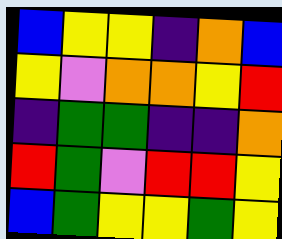[["blue", "yellow", "yellow", "indigo", "orange", "blue"], ["yellow", "violet", "orange", "orange", "yellow", "red"], ["indigo", "green", "green", "indigo", "indigo", "orange"], ["red", "green", "violet", "red", "red", "yellow"], ["blue", "green", "yellow", "yellow", "green", "yellow"]]